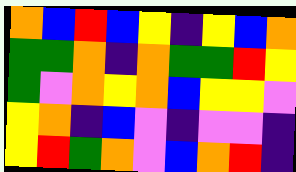[["orange", "blue", "red", "blue", "yellow", "indigo", "yellow", "blue", "orange"], ["green", "green", "orange", "indigo", "orange", "green", "green", "red", "yellow"], ["green", "violet", "orange", "yellow", "orange", "blue", "yellow", "yellow", "violet"], ["yellow", "orange", "indigo", "blue", "violet", "indigo", "violet", "violet", "indigo"], ["yellow", "red", "green", "orange", "violet", "blue", "orange", "red", "indigo"]]